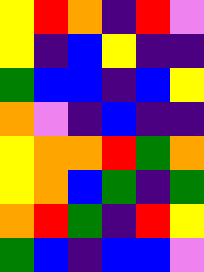[["yellow", "red", "orange", "indigo", "red", "violet"], ["yellow", "indigo", "blue", "yellow", "indigo", "indigo"], ["green", "blue", "blue", "indigo", "blue", "yellow"], ["orange", "violet", "indigo", "blue", "indigo", "indigo"], ["yellow", "orange", "orange", "red", "green", "orange"], ["yellow", "orange", "blue", "green", "indigo", "green"], ["orange", "red", "green", "indigo", "red", "yellow"], ["green", "blue", "indigo", "blue", "blue", "violet"]]